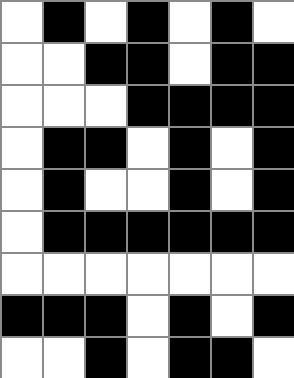[["white", "black", "white", "black", "white", "black", "white"], ["white", "white", "black", "black", "white", "black", "black"], ["white", "white", "white", "black", "black", "black", "black"], ["white", "black", "black", "white", "black", "white", "black"], ["white", "black", "white", "white", "black", "white", "black"], ["white", "black", "black", "black", "black", "black", "black"], ["white", "white", "white", "white", "white", "white", "white"], ["black", "black", "black", "white", "black", "white", "black"], ["white", "white", "black", "white", "black", "black", "white"]]